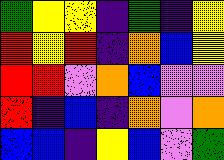[["green", "yellow", "yellow", "indigo", "green", "indigo", "yellow"], ["red", "yellow", "red", "indigo", "orange", "blue", "yellow"], ["red", "red", "violet", "orange", "blue", "violet", "violet"], ["red", "indigo", "blue", "indigo", "orange", "violet", "orange"], ["blue", "blue", "indigo", "yellow", "blue", "violet", "green"]]